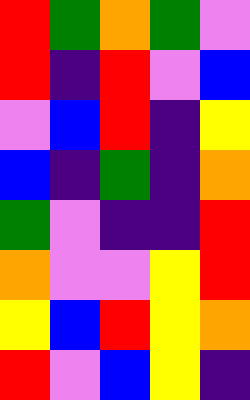[["red", "green", "orange", "green", "violet"], ["red", "indigo", "red", "violet", "blue"], ["violet", "blue", "red", "indigo", "yellow"], ["blue", "indigo", "green", "indigo", "orange"], ["green", "violet", "indigo", "indigo", "red"], ["orange", "violet", "violet", "yellow", "red"], ["yellow", "blue", "red", "yellow", "orange"], ["red", "violet", "blue", "yellow", "indigo"]]